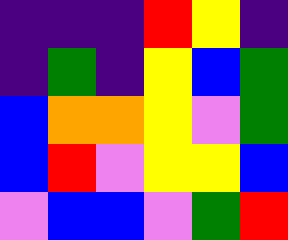[["indigo", "indigo", "indigo", "red", "yellow", "indigo"], ["indigo", "green", "indigo", "yellow", "blue", "green"], ["blue", "orange", "orange", "yellow", "violet", "green"], ["blue", "red", "violet", "yellow", "yellow", "blue"], ["violet", "blue", "blue", "violet", "green", "red"]]